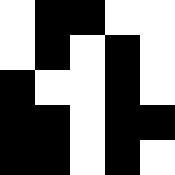[["white", "black", "black", "white", "white"], ["white", "black", "white", "black", "white"], ["black", "white", "white", "black", "white"], ["black", "black", "white", "black", "black"], ["black", "black", "white", "black", "white"]]